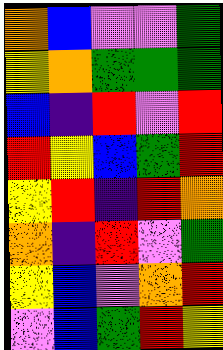[["orange", "blue", "violet", "violet", "green"], ["yellow", "orange", "green", "green", "green"], ["blue", "indigo", "red", "violet", "red"], ["red", "yellow", "blue", "green", "red"], ["yellow", "red", "indigo", "red", "orange"], ["orange", "indigo", "red", "violet", "green"], ["yellow", "blue", "violet", "orange", "red"], ["violet", "blue", "green", "red", "yellow"]]